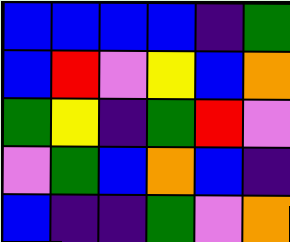[["blue", "blue", "blue", "blue", "indigo", "green"], ["blue", "red", "violet", "yellow", "blue", "orange"], ["green", "yellow", "indigo", "green", "red", "violet"], ["violet", "green", "blue", "orange", "blue", "indigo"], ["blue", "indigo", "indigo", "green", "violet", "orange"]]